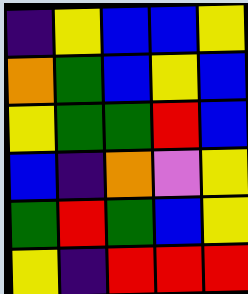[["indigo", "yellow", "blue", "blue", "yellow"], ["orange", "green", "blue", "yellow", "blue"], ["yellow", "green", "green", "red", "blue"], ["blue", "indigo", "orange", "violet", "yellow"], ["green", "red", "green", "blue", "yellow"], ["yellow", "indigo", "red", "red", "red"]]